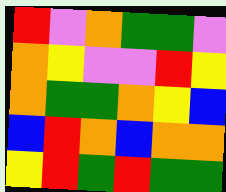[["red", "violet", "orange", "green", "green", "violet"], ["orange", "yellow", "violet", "violet", "red", "yellow"], ["orange", "green", "green", "orange", "yellow", "blue"], ["blue", "red", "orange", "blue", "orange", "orange"], ["yellow", "red", "green", "red", "green", "green"]]